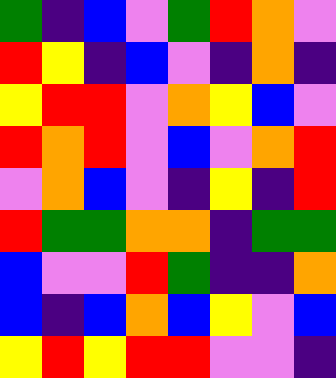[["green", "indigo", "blue", "violet", "green", "red", "orange", "violet"], ["red", "yellow", "indigo", "blue", "violet", "indigo", "orange", "indigo"], ["yellow", "red", "red", "violet", "orange", "yellow", "blue", "violet"], ["red", "orange", "red", "violet", "blue", "violet", "orange", "red"], ["violet", "orange", "blue", "violet", "indigo", "yellow", "indigo", "red"], ["red", "green", "green", "orange", "orange", "indigo", "green", "green"], ["blue", "violet", "violet", "red", "green", "indigo", "indigo", "orange"], ["blue", "indigo", "blue", "orange", "blue", "yellow", "violet", "blue"], ["yellow", "red", "yellow", "red", "red", "violet", "violet", "indigo"]]